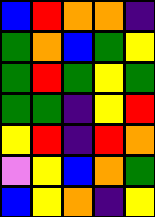[["blue", "red", "orange", "orange", "indigo"], ["green", "orange", "blue", "green", "yellow"], ["green", "red", "green", "yellow", "green"], ["green", "green", "indigo", "yellow", "red"], ["yellow", "red", "indigo", "red", "orange"], ["violet", "yellow", "blue", "orange", "green"], ["blue", "yellow", "orange", "indigo", "yellow"]]